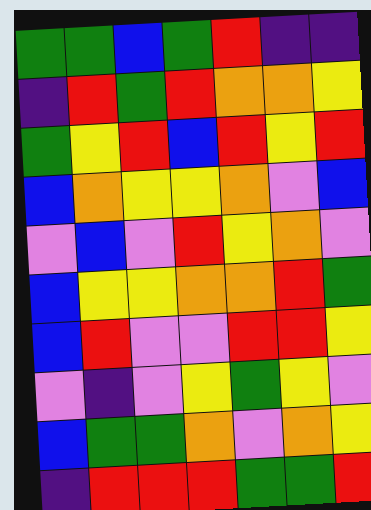[["green", "green", "blue", "green", "red", "indigo", "indigo"], ["indigo", "red", "green", "red", "orange", "orange", "yellow"], ["green", "yellow", "red", "blue", "red", "yellow", "red"], ["blue", "orange", "yellow", "yellow", "orange", "violet", "blue"], ["violet", "blue", "violet", "red", "yellow", "orange", "violet"], ["blue", "yellow", "yellow", "orange", "orange", "red", "green"], ["blue", "red", "violet", "violet", "red", "red", "yellow"], ["violet", "indigo", "violet", "yellow", "green", "yellow", "violet"], ["blue", "green", "green", "orange", "violet", "orange", "yellow"], ["indigo", "red", "red", "red", "green", "green", "red"]]